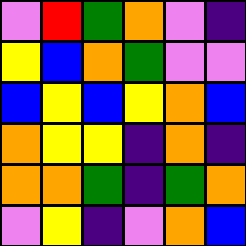[["violet", "red", "green", "orange", "violet", "indigo"], ["yellow", "blue", "orange", "green", "violet", "violet"], ["blue", "yellow", "blue", "yellow", "orange", "blue"], ["orange", "yellow", "yellow", "indigo", "orange", "indigo"], ["orange", "orange", "green", "indigo", "green", "orange"], ["violet", "yellow", "indigo", "violet", "orange", "blue"]]